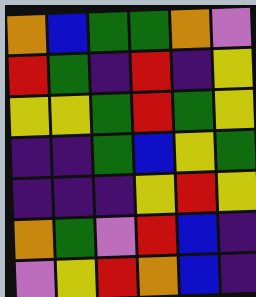[["orange", "blue", "green", "green", "orange", "violet"], ["red", "green", "indigo", "red", "indigo", "yellow"], ["yellow", "yellow", "green", "red", "green", "yellow"], ["indigo", "indigo", "green", "blue", "yellow", "green"], ["indigo", "indigo", "indigo", "yellow", "red", "yellow"], ["orange", "green", "violet", "red", "blue", "indigo"], ["violet", "yellow", "red", "orange", "blue", "indigo"]]